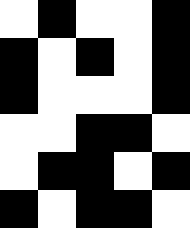[["white", "black", "white", "white", "black"], ["black", "white", "black", "white", "black"], ["black", "white", "white", "white", "black"], ["white", "white", "black", "black", "white"], ["white", "black", "black", "white", "black"], ["black", "white", "black", "black", "white"]]